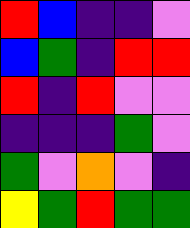[["red", "blue", "indigo", "indigo", "violet"], ["blue", "green", "indigo", "red", "red"], ["red", "indigo", "red", "violet", "violet"], ["indigo", "indigo", "indigo", "green", "violet"], ["green", "violet", "orange", "violet", "indigo"], ["yellow", "green", "red", "green", "green"]]